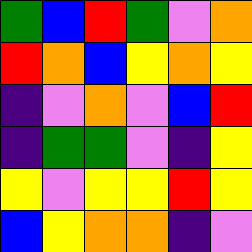[["green", "blue", "red", "green", "violet", "orange"], ["red", "orange", "blue", "yellow", "orange", "yellow"], ["indigo", "violet", "orange", "violet", "blue", "red"], ["indigo", "green", "green", "violet", "indigo", "yellow"], ["yellow", "violet", "yellow", "yellow", "red", "yellow"], ["blue", "yellow", "orange", "orange", "indigo", "violet"]]